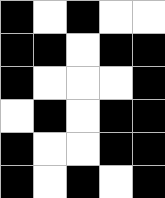[["black", "white", "black", "white", "white"], ["black", "black", "white", "black", "black"], ["black", "white", "white", "white", "black"], ["white", "black", "white", "black", "black"], ["black", "white", "white", "black", "black"], ["black", "white", "black", "white", "black"]]